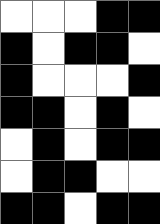[["white", "white", "white", "black", "black"], ["black", "white", "black", "black", "white"], ["black", "white", "white", "white", "black"], ["black", "black", "white", "black", "white"], ["white", "black", "white", "black", "black"], ["white", "black", "black", "white", "white"], ["black", "black", "white", "black", "black"]]